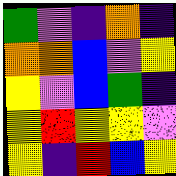[["green", "violet", "indigo", "orange", "indigo"], ["orange", "orange", "blue", "violet", "yellow"], ["yellow", "violet", "blue", "green", "indigo"], ["yellow", "red", "yellow", "yellow", "violet"], ["yellow", "indigo", "red", "blue", "yellow"]]